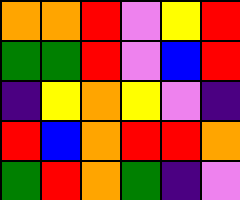[["orange", "orange", "red", "violet", "yellow", "red"], ["green", "green", "red", "violet", "blue", "red"], ["indigo", "yellow", "orange", "yellow", "violet", "indigo"], ["red", "blue", "orange", "red", "red", "orange"], ["green", "red", "orange", "green", "indigo", "violet"]]